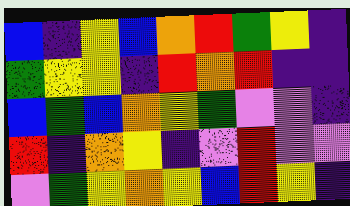[["blue", "indigo", "yellow", "blue", "orange", "red", "green", "yellow", "indigo"], ["green", "yellow", "yellow", "indigo", "red", "orange", "red", "indigo", "indigo"], ["blue", "green", "blue", "orange", "yellow", "green", "violet", "violet", "indigo"], ["red", "indigo", "orange", "yellow", "indigo", "violet", "red", "violet", "violet"], ["violet", "green", "yellow", "orange", "yellow", "blue", "red", "yellow", "indigo"]]